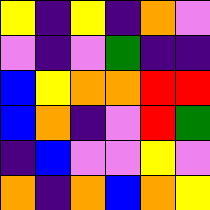[["yellow", "indigo", "yellow", "indigo", "orange", "violet"], ["violet", "indigo", "violet", "green", "indigo", "indigo"], ["blue", "yellow", "orange", "orange", "red", "red"], ["blue", "orange", "indigo", "violet", "red", "green"], ["indigo", "blue", "violet", "violet", "yellow", "violet"], ["orange", "indigo", "orange", "blue", "orange", "yellow"]]